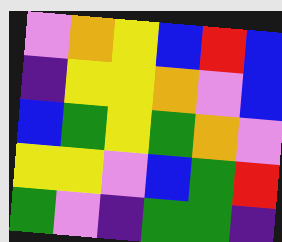[["violet", "orange", "yellow", "blue", "red", "blue"], ["indigo", "yellow", "yellow", "orange", "violet", "blue"], ["blue", "green", "yellow", "green", "orange", "violet"], ["yellow", "yellow", "violet", "blue", "green", "red"], ["green", "violet", "indigo", "green", "green", "indigo"]]